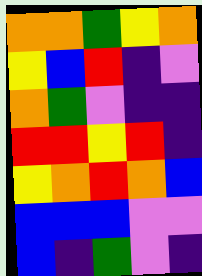[["orange", "orange", "green", "yellow", "orange"], ["yellow", "blue", "red", "indigo", "violet"], ["orange", "green", "violet", "indigo", "indigo"], ["red", "red", "yellow", "red", "indigo"], ["yellow", "orange", "red", "orange", "blue"], ["blue", "blue", "blue", "violet", "violet"], ["blue", "indigo", "green", "violet", "indigo"]]